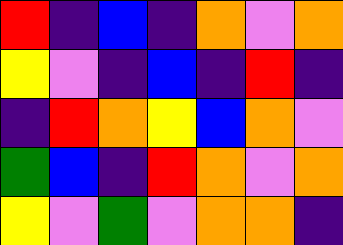[["red", "indigo", "blue", "indigo", "orange", "violet", "orange"], ["yellow", "violet", "indigo", "blue", "indigo", "red", "indigo"], ["indigo", "red", "orange", "yellow", "blue", "orange", "violet"], ["green", "blue", "indigo", "red", "orange", "violet", "orange"], ["yellow", "violet", "green", "violet", "orange", "orange", "indigo"]]